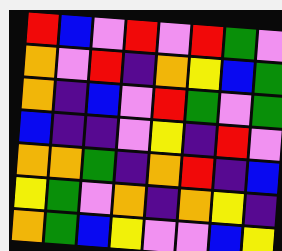[["red", "blue", "violet", "red", "violet", "red", "green", "violet"], ["orange", "violet", "red", "indigo", "orange", "yellow", "blue", "green"], ["orange", "indigo", "blue", "violet", "red", "green", "violet", "green"], ["blue", "indigo", "indigo", "violet", "yellow", "indigo", "red", "violet"], ["orange", "orange", "green", "indigo", "orange", "red", "indigo", "blue"], ["yellow", "green", "violet", "orange", "indigo", "orange", "yellow", "indigo"], ["orange", "green", "blue", "yellow", "violet", "violet", "blue", "yellow"]]